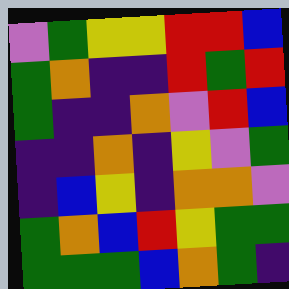[["violet", "green", "yellow", "yellow", "red", "red", "blue"], ["green", "orange", "indigo", "indigo", "red", "green", "red"], ["green", "indigo", "indigo", "orange", "violet", "red", "blue"], ["indigo", "indigo", "orange", "indigo", "yellow", "violet", "green"], ["indigo", "blue", "yellow", "indigo", "orange", "orange", "violet"], ["green", "orange", "blue", "red", "yellow", "green", "green"], ["green", "green", "green", "blue", "orange", "green", "indigo"]]